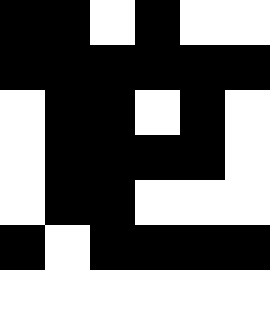[["black", "black", "white", "black", "white", "white"], ["black", "black", "black", "black", "black", "black"], ["white", "black", "black", "white", "black", "white"], ["white", "black", "black", "black", "black", "white"], ["white", "black", "black", "white", "white", "white"], ["black", "white", "black", "black", "black", "black"], ["white", "white", "white", "white", "white", "white"]]